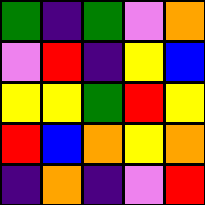[["green", "indigo", "green", "violet", "orange"], ["violet", "red", "indigo", "yellow", "blue"], ["yellow", "yellow", "green", "red", "yellow"], ["red", "blue", "orange", "yellow", "orange"], ["indigo", "orange", "indigo", "violet", "red"]]